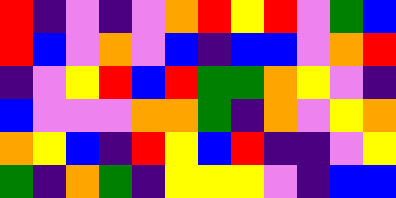[["red", "indigo", "violet", "indigo", "violet", "orange", "red", "yellow", "red", "violet", "green", "blue"], ["red", "blue", "violet", "orange", "violet", "blue", "indigo", "blue", "blue", "violet", "orange", "red"], ["indigo", "violet", "yellow", "red", "blue", "red", "green", "green", "orange", "yellow", "violet", "indigo"], ["blue", "violet", "violet", "violet", "orange", "orange", "green", "indigo", "orange", "violet", "yellow", "orange"], ["orange", "yellow", "blue", "indigo", "red", "yellow", "blue", "red", "indigo", "indigo", "violet", "yellow"], ["green", "indigo", "orange", "green", "indigo", "yellow", "yellow", "yellow", "violet", "indigo", "blue", "blue"]]